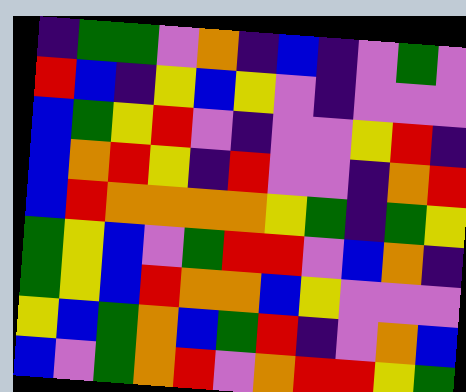[["indigo", "green", "green", "violet", "orange", "indigo", "blue", "indigo", "violet", "green", "violet"], ["red", "blue", "indigo", "yellow", "blue", "yellow", "violet", "indigo", "violet", "violet", "violet"], ["blue", "green", "yellow", "red", "violet", "indigo", "violet", "violet", "yellow", "red", "indigo"], ["blue", "orange", "red", "yellow", "indigo", "red", "violet", "violet", "indigo", "orange", "red"], ["blue", "red", "orange", "orange", "orange", "orange", "yellow", "green", "indigo", "green", "yellow"], ["green", "yellow", "blue", "violet", "green", "red", "red", "violet", "blue", "orange", "indigo"], ["green", "yellow", "blue", "red", "orange", "orange", "blue", "yellow", "violet", "violet", "violet"], ["yellow", "blue", "green", "orange", "blue", "green", "red", "indigo", "violet", "orange", "blue"], ["blue", "violet", "green", "orange", "red", "violet", "orange", "red", "red", "yellow", "green"]]